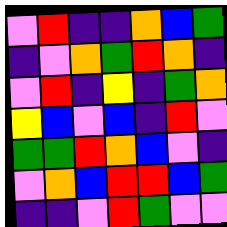[["violet", "red", "indigo", "indigo", "orange", "blue", "green"], ["indigo", "violet", "orange", "green", "red", "orange", "indigo"], ["violet", "red", "indigo", "yellow", "indigo", "green", "orange"], ["yellow", "blue", "violet", "blue", "indigo", "red", "violet"], ["green", "green", "red", "orange", "blue", "violet", "indigo"], ["violet", "orange", "blue", "red", "red", "blue", "green"], ["indigo", "indigo", "violet", "red", "green", "violet", "violet"]]